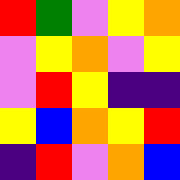[["red", "green", "violet", "yellow", "orange"], ["violet", "yellow", "orange", "violet", "yellow"], ["violet", "red", "yellow", "indigo", "indigo"], ["yellow", "blue", "orange", "yellow", "red"], ["indigo", "red", "violet", "orange", "blue"]]